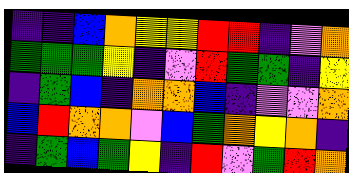[["indigo", "indigo", "blue", "orange", "yellow", "yellow", "red", "red", "indigo", "violet", "orange"], ["green", "green", "green", "yellow", "indigo", "violet", "red", "green", "green", "indigo", "yellow"], ["indigo", "green", "blue", "indigo", "orange", "orange", "blue", "indigo", "violet", "violet", "orange"], ["blue", "red", "orange", "orange", "violet", "blue", "green", "orange", "yellow", "orange", "indigo"], ["indigo", "green", "blue", "green", "yellow", "indigo", "red", "violet", "green", "red", "orange"]]